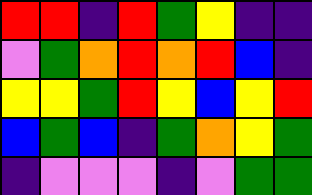[["red", "red", "indigo", "red", "green", "yellow", "indigo", "indigo"], ["violet", "green", "orange", "red", "orange", "red", "blue", "indigo"], ["yellow", "yellow", "green", "red", "yellow", "blue", "yellow", "red"], ["blue", "green", "blue", "indigo", "green", "orange", "yellow", "green"], ["indigo", "violet", "violet", "violet", "indigo", "violet", "green", "green"]]